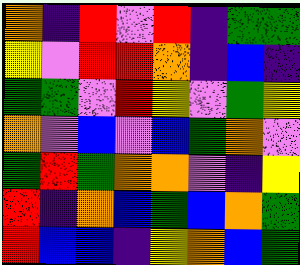[["orange", "indigo", "red", "violet", "red", "indigo", "green", "green"], ["yellow", "violet", "red", "red", "orange", "indigo", "blue", "indigo"], ["green", "green", "violet", "red", "yellow", "violet", "green", "yellow"], ["orange", "violet", "blue", "violet", "blue", "green", "orange", "violet"], ["green", "red", "green", "orange", "orange", "violet", "indigo", "yellow"], ["red", "indigo", "orange", "blue", "green", "blue", "orange", "green"], ["red", "blue", "blue", "indigo", "yellow", "orange", "blue", "green"]]